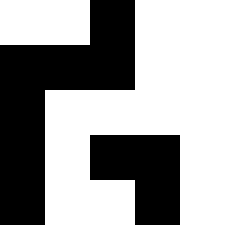[["white", "white", "black", "white", "white"], ["black", "black", "black", "white", "white"], ["black", "white", "white", "white", "white"], ["black", "white", "black", "black", "white"], ["black", "white", "white", "black", "white"]]